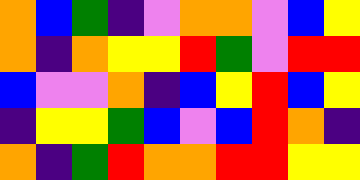[["orange", "blue", "green", "indigo", "violet", "orange", "orange", "violet", "blue", "yellow"], ["orange", "indigo", "orange", "yellow", "yellow", "red", "green", "violet", "red", "red"], ["blue", "violet", "violet", "orange", "indigo", "blue", "yellow", "red", "blue", "yellow"], ["indigo", "yellow", "yellow", "green", "blue", "violet", "blue", "red", "orange", "indigo"], ["orange", "indigo", "green", "red", "orange", "orange", "red", "red", "yellow", "yellow"]]